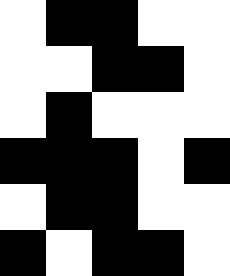[["white", "black", "black", "white", "white"], ["white", "white", "black", "black", "white"], ["white", "black", "white", "white", "white"], ["black", "black", "black", "white", "black"], ["white", "black", "black", "white", "white"], ["black", "white", "black", "black", "white"]]